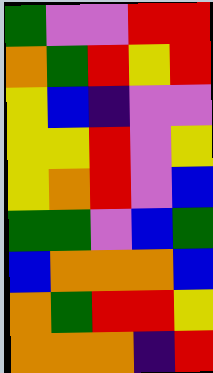[["green", "violet", "violet", "red", "red"], ["orange", "green", "red", "yellow", "red"], ["yellow", "blue", "indigo", "violet", "violet"], ["yellow", "yellow", "red", "violet", "yellow"], ["yellow", "orange", "red", "violet", "blue"], ["green", "green", "violet", "blue", "green"], ["blue", "orange", "orange", "orange", "blue"], ["orange", "green", "red", "red", "yellow"], ["orange", "orange", "orange", "indigo", "red"]]